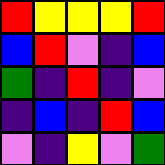[["red", "yellow", "yellow", "yellow", "red"], ["blue", "red", "violet", "indigo", "blue"], ["green", "indigo", "red", "indigo", "violet"], ["indigo", "blue", "indigo", "red", "blue"], ["violet", "indigo", "yellow", "violet", "green"]]